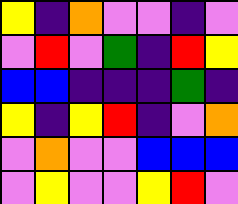[["yellow", "indigo", "orange", "violet", "violet", "indigo", "violet"], ["violet", "red", "violet", "green", "indigo", "red", "yellow"], ["blue", "blue", "indigo", "indigo", "indigo", "green", "indigo"], ["yellow", "indigo", "yellow", "red", "indigo", "violet", "orange"], ["violet", "orange", "violet", "violet", "blue", "blue", "blue"], ["violet", "yellow", "violet", "violet", "yellow", "red", "violet"]]